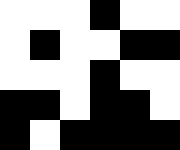[["white", "white", "white", "black", "white", "white"], ["white", "black", "white", "white", "black", "black"], ["white", "white", "white", "black", "white", "white"], ["black", "black", "white", "black", "black", "white"], ["black", "white", "black", "black", "black", "black"]]